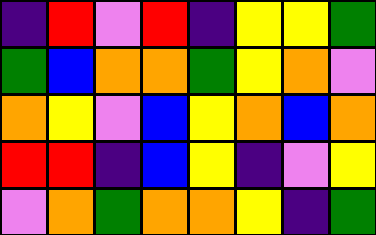[["indigo", "red", "violet", "red", "indigo", "yellow", "yellow", "green"], ["green", "blue", "orange", "orange", "green", "yellow", "orange", "violet"], ["orange", "yellow", "violet", "blue", "yellow", "orange", "blue", "orange"], ["red", "red", "indigo", "blue", "yellow", "indigo", "violet", "yellow"], ["violet", "orange", "green", "orange", "orange", "yellow", "indigo", "green"]]